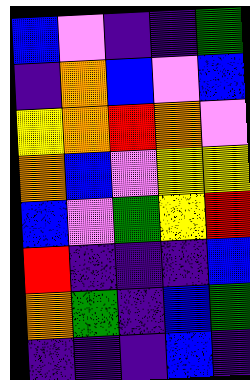[["blue", "violet", "indigo", "indigo", "green"], ["indigo", "orange", "blue", "violet", "blue"], ["yellow", "orange", "red", "orange", "violet"], ["orange", "blue", "violet", "yellow", "yellow"], ["blue", "violet", "green", "yellow", "red"], ["red", "indigo", "indigo", "indigo", "blue"], ["orange", "green", "indigo", "blue", "green"], ["indigo", "indigo", "indigo", "blue", "indigo"]]